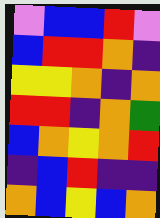[["violet", "blue", "blue", "red", "violet"], ["blue", "red", "red", "orange", "indigo"], ["yellow", "yellow", "orange", "indigo", "orange"], ["red", "red", "indigo", "orange", "green"], ["blue", "orange", "yellow", "orange", "red"], ["indigo", "blue", "red", "indigo", "indigo"], ["orange", "blue", "yellow", "blue", "orange"]]